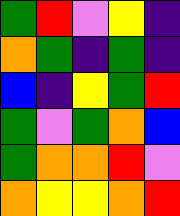[["green", "red", "violet", "yellow", "indigo"], ["orange", "green", "indigo", "green", "indigo"], ["blue", "indigo", "yellow", "green", "red"], ["green", "violet", "green", "orange", "blue"], ["green", "orange", "orange", "red", "violet"], ["orange", "yellow", "yellow", "orange", "red"]]